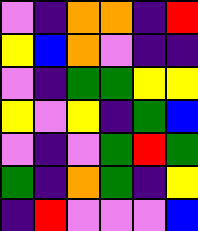[["violet", "indigo", "orange", "orange", "indigo", "red"], ["yellow", "blue", "orange", "violet", "indigo", "indigo"], ["violet", "indigo", "green", "green", "yellow", "yellow"], ["yellow", "violet", "yellow", "indigo", "green", "blue"], ["violet", "indigo", "violet", "green", "red", "green"], ["green", "indigo", "orange", "green", "indigo", "yellow"], ["indigo", "red", "violet", "violet", "violet", "blue"]]